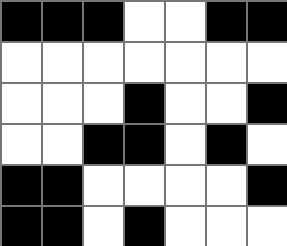[["black", "black", "black", "white", "white", "black", "black"], ["white", "white", "white", "white", "white", "white", "white"], ["white", "white", "white", "black", "white", "white", "black"], ["white", "white", "black", "black", "white", "black", "white"], ["black", "black", "white", "white", "white", "white", "black"], ["black", "black", "white", "black", "white", "white", "white"]]